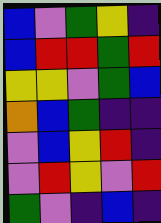[["blue", "violet", "green", "yellow", "indigo"], ["blue", "red", "red", "green", "red"], ["yellow", "yellow", "violet", "green", "blue"], ["orange", "blue", "green", "indigo", "indigo"], ["violet", "blue", "yellow", "red", "indigo"], ["violet", "red", "yellow", "violet", "red"], ["green", "violet", "indigo", "blue", "indigo"]]